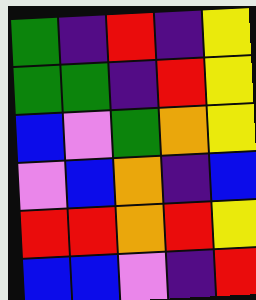[["green", "indigo", "red", "indigo", "yellow"], ["green", "green", "indigo", "red", "yellow"], ["blue", "violet", "green", "orange", "yellow"], ["violet", "blue", "orange", "indigo", "blue"], ["red", "red", "orange", "red", "yellow"], ["blue", "blue", "violet", "indigo", "red"]]